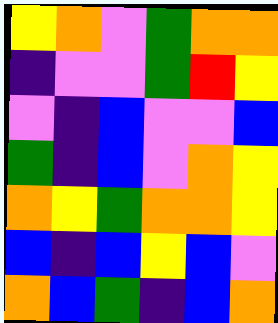[["yellow", "orange", "violet", "green", "orange", "orange"], ["indigo", "violet", "violet", "green", "red", "yellow"], ["violet", "indigo", "blue", "violet", "violet", "blue"], ["green", "indigo", "blue", "violet", "orange", "yellow"], ["orange", "yellow", "green", "orange", "orange", "yellow"], ["blue", "indigo", "blue", "yellow", "blue", "violet"], ["orange", "blue", "green", "indigo", "blue", "orange"]]